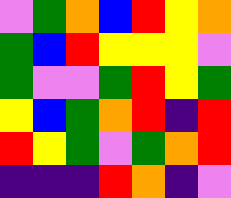[["violet", "green", "orange", "blue", "red", "yellow", "orange"], ["green", "blue", "red", "yellow", "yellow", "yellow", "violet"], ["green", "violet", "violet", "green", "red", "yellow", "green"], ["yellow", "blue", "green", "orange", "red", "indigo", "red"], ["red", "yellow", "green", "violet", "green", "orange", "red"], ["indigo", "indigo", "indigo", "red", "orange", "indigo", "violet"]]